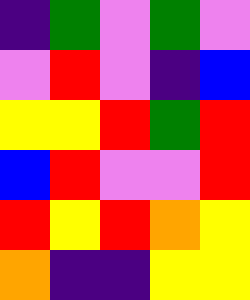[["indigo", "green", "violet", "green", "violet"], ["violet", "red", "violet", "indigo", "blue"], ["yellow", "yellow", "red", "green", "red"], ["blue", "red", "violet", "violet", "red"], ["red", "yellow", "red", "orange", "yellow"], ["orange", "indigo", "indigo", "yellow", "yellow"]]